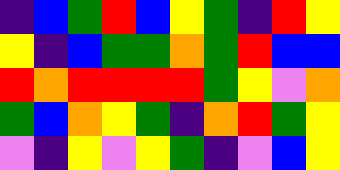[["indigo", "blue", "green", "red", "blue", "yellow", "green", "indigo", "red", "yellow"], ["yellow", "indigo", "blue", "green", "green", "orange", "green", "red", "blue", "blue"], ["red", "orange", "red", "red", "red", "red", "green", "yellow", "violet", "orange"], ["green", "blue", "orange", "yellow", "green", "indigo", "orange", "red", "green", "yellow"], ["violet", "indigo", "yellow", "violet", "yellow", "green", "indigo", "violet", "blue", "yellow"]]